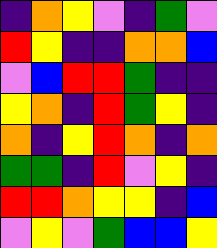[["indigo", "orange", "yellow", "violet", "indigo", "green", "violet"], ["red", "yellow", "indigo", "indigo", "orange", "orange", "blue"], ["violet", "blue", "red", "red", "green", "indigo", "indigo"], ["yellow", "orange", "indigo", "red", "green", "yellow", "indigo"], ["orange", "indigo", "yellow", "red", "orange", "indigo", "orange"], ["green", "green", "indigo", "red", "violet", "yellow", "indigo"], ["red", "red", "orange", "yellow", "yellow", "indigo", "blue"], ["violet", "yellow", "violet", "green", "blue", "blue", "yellow"]]